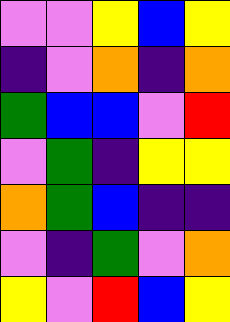[["violet", "violet", "yellow", "blue", "yellow"], ["indigo", "violet", "orange", "indigo", "orange"], ["green", "blue", "blue", "violet", "red"], ["violet", "green", "indigo", "yellow", "yellow"], ["orange", "green", "blue", "indigo", "indigo"], ["violet", "indigo", "green", "violet", "orange"], ["yellow", "violet", "red", "blue", "yellow"]]